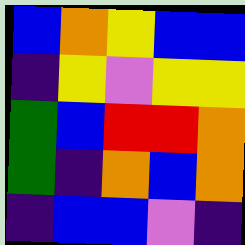[["blue", "orange", "yellow", "blue", "blue"], ["indigo", "yellow", "violet", "yellow", "yellow"], ["green", "blue", "red", "red", "orange"], ["green", "indigo", "orange", "blue", "orange"], ["indigo", "blue", "blue", "violet", "indigo"]]